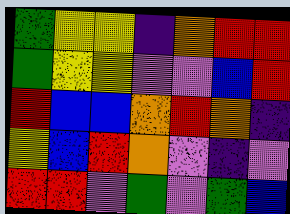[["green", "yellow", "yellow", "indigo", "orange", "red", "red"], ["green", "yellow", "yellow", "violet", "violet", "blue", "red"], ["red", "blue", "blue", "orange", "red", "orange", "indigo"], ["yellow", "blue", "red", "orange", "violet", "indigo", "violet"], ["red", "red", "violet", "green", "violet", "green", "blue"]]